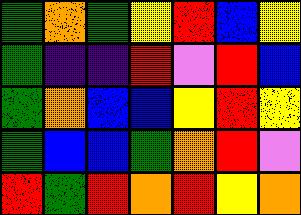[["green", "orange", "green", "yellow", "red", "blue", "yellow"], ["green", "indigo", "indigo", "red", "violet", "red", "blue"], ["green", "orange", "blue", "blue", "yellow", "red", "yellow"], ["green", "blue", "blue", "green", "orange", "red", "violet"], ["red", "green", "red", "orange", "red", "yellow", "orange"]]